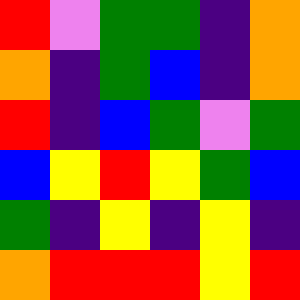[["red", "violet", "green", "green", "indigo", "orange"], ["orange", "indigo", "green", "blue", "indigo", "orange"], ["red", "indigo", "blue", "green", "violet", "green"], ["blue", "yellow", "red", "yellow", "green", "blue"], ["green", "indigo", "yellow", "indigo", "yellow", "indigo"], ["orange", "red", "red", "red", "yellow", "red"]]